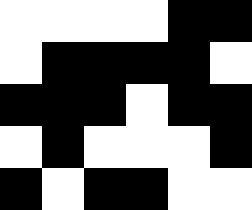[["white", "white", "white", "white", "black", "black"], ["white", "black", "black", "black", "black", "white"], ["black", "black", "black", "white", "black", "black"], ["white", "black", "white", "white", "white", "black"], ["black", "white", "black", "black", "white", "white"]]